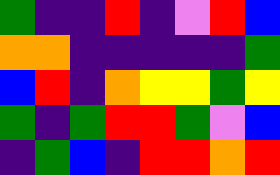[["green", "indigo", "indigo", "red", "indigo", "violet", "red", "blue"], ["orange", "orange", "indigo", "indigo", "indigo", "indigo", "indigo", "green"], ["blue", "red", "indigo", "orange", "yellow", "yellow", "green", "yellow"], ["green", "indigo", "green", "red", "red", "green", "violet", "blue"], ["indigo", "green", "blue", "indigo", "red", "red", "orange", "red"]]